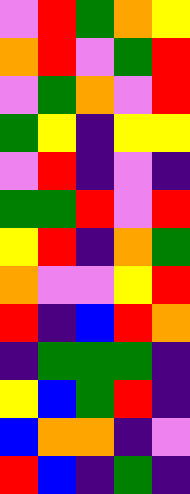[["violet", "red", "green", "orange", "yellow"], ["orange", "red", "violet", "green", "red"], ["violet", "green", "orange", "violet", "red"], ["green", "yellow", "indigo", "yellow", "yellow"], ["violet", "red", "indigo", "violet", "indigo"], ["green", "green", "red", "violet", "red"], ["yellow", "red", "indigo", "orange", "green"], ["orange", "violet", "violet", "yellow", "red"], ["red", "indigo", "blue", "red", "orange"], ["indigo", "green", "green", "green", "indigo"], ["yellow", "blue", "green", "red", "indigo"], ["blue", "orange", "orange", "indigo", "violet"], ["red", "blue", "indigo", "green", "indigo"]]